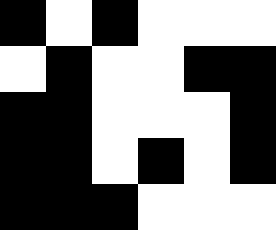[["black", "white", "black", "white", "white", "white"], ["white", "black", "white", "white", "black", "black"], ["black", "black", "white", "white", "white", "black"], ["black", "black", "white", "black", "white", "black"], ["black", "black", "black", "white", "white", "white"]]